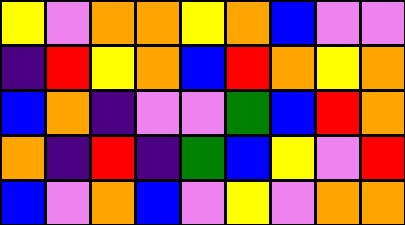[["yellow", "violet", "orange", "orange", "yellow", "orange", "blue", "violet", "violet"], ["indigo", "red", "yellow", "orange", "blue", "red", "orange", "yellow", "orange"], ["blue", "orange", "indigo", "violet", "violet", "green", "blue", "red", "orange"], ["orange", "indigo", "red", "indigo", "green", "blue", "yellow", "violet", "red"], ["blue", "violet", "orange", "blue", "violet", "yellow", "violet", "orange", "orange"]]